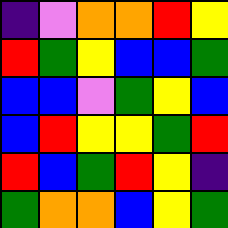[["indigo", "violet", "orange", "orange", "red", "yellow"], ["red", "green", "yellow", "blue", "blue", "green"], ["blue", "blue", "violet", "green", "yellow", "blue"], ["blue", "red", "yellow", "yellow", "green", "red"], ["red", "blue", "green", "red", "yellow", "indigo"], ["green", "orange", "orange", "blue", "yellow", "green"]]